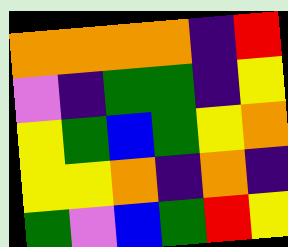[["orange", "orange", "orange", "orange", "indigo", "red"], ["violet", "indigo", "green", "green", "indigo", "yellow"], ["yellow", "green", "blue", "green", "yellow", "orange"], ["yellow", "yellow", "orange", "indigo", "orange", "indigo"], ["green", "violet", "blue", "green", "red", "yellow"]]